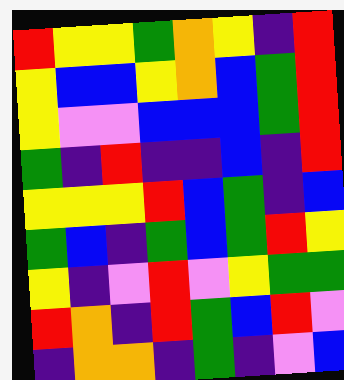[["red", "yellow", "yellow", "green", "orange", "yellow", "indigo", "red"], ["yellow", "blue", "blue", "yellow", "orange", "blue", "green", "red"], ["yellow", "violet", "violet", "blue", "blue", "blue", "green", "red"], ["green", "indigo", "red", "indigo", "indigo", "blue", "indigo", "red"], ["yellow", "yellow", "yellow", "red", "blue", "green", "indigo", "blue"], ["green", "blue", "indigo", "green", "blue", "green", "red", "yellow"], ["yellow", "indigo", "violet", "red", "violet", "yellow", "green", "green"], ["red", "orange", "indigo", "red", "green", "blue", "red", "violet"], ["indigo", "orange", "orange", "indigo", "green", "indigo", "violet", "blue"]]